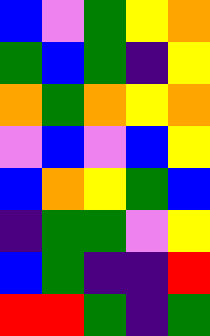[["blue", "violet", "green", "yellow", "orange"], ["green", "blue", "green", "indigo", "yellow"], ["orange", "green", "orange", "yellow", "orange"], ["violet", "blue", "violet", "blue", "yellow"], ["blue", "orange", "yellow", "green", "blue"], ["indigo", "green", "green", "violet", "yellow"], ["blue", "green", "indigo", "indigo", "red"], ["red", "red", "green", "indigo", "green"]]